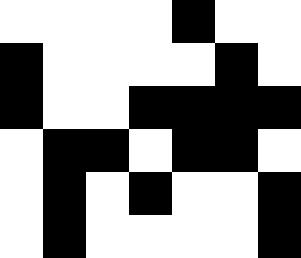[["white", "white", "white", "white", "black", "white", "white"], ["black", "white", "white", "white", "white", "black", "white"], ["black", "white", "white", "black", "black", "black", "black"], ["white", "black", "black", "white", "black", "black", "white"], ["white", "black", "white", "black", "white", "white", "black"], ["white", "black", "white", "white", "white", "white", "black"]]